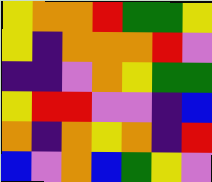[["yellow", "orange", "orange", "red", "green", "green", "yellow"], ["yellow", "indigo", "orange", "orange", "orange", "red", "violet"], ["indigo", "indigo", "violet", "orange", "yellow", "green", "green"], ["yellow", "red", "red", "violet", "violet", "indigo", "blue"], ["orange", "indigo", "orange", "yellow", "orange", "indigo", "red"], ["blue", "violet", "orange", "blue", "green", "yellow", "violet"]]